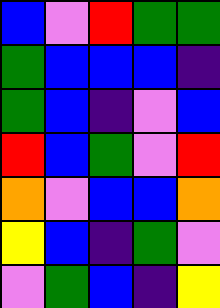[["blue", "violet", "red", "green", "green"], ["green", "blue", "blue", "blue", "indigo"], ["green", "blue", "indigo", "violet", "blue"], ["red", "blue", "green", "violet", "red"], ["orange", "violet", "blue", "blue", "orange"], ["yellow", "blue", "indigo", "green", "violet"], ["violet", "green", "blue", "indigo", "yellow"]]